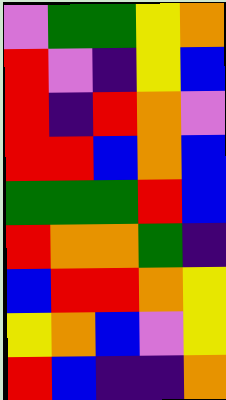[["violet", "green", "green", "yellow", "orange"], ["red", "violet", "indigo", "yellow", "blue"], ["red", "indigo", "red", "orange", "violet"], ["red", "red", "blue", "orange", "blue"], ["green", "green", "green", "red", "blue"], ["red", "orange", "orange", "green", "indigo"], ["blue", "red", "red", "orange", "yellow"], ["yellow", "orange", "blue", "violet", "yellow"], ["red", "blue", "indigo", "indigo", "orange"]]